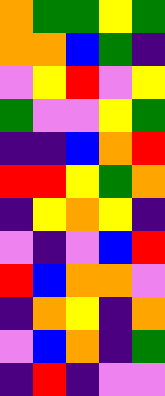[["orange", "green", "green", "yellow", "green"], ["orange", "orange", "blue", "green", "indigo"], ["violet", "yellow", "red", "violet", "yellow"], ["green", "violet", "violet", "yellow", "green"], ["indigo", "indigo", "blue", "orange", "red"], ["red", "red", "yellow", "green", "orange"], ["indigo", "yellow", "orange", "yellow", "indigo"], ["violet", "indigo", "violet", "blue", "red"], ["red", "blue", "orange", "orange", "violet"], ["indigo", "orange", "yellow", "indigo", "orange"], ["violet", "blue", "orange", "indigo", "green"], ["indigo", "red", "indigo", "violet", "violet"]]